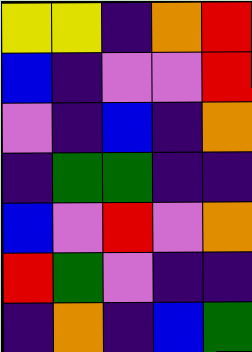[["yellow", "yellow", "indigo", "orange", "red"], ["blue", "indigo", "violet", "violet", "red"], ["violet", "indigo", "blue", "indigo", "orange"], ["indigo", "green", "green", "indigo", "indigo"], ["blue", "violet", "red", "violet", "orange"], ["red", "green", "violet", "indigo", "indigo"], ["indigo", "orange", "indigo", "blue", "green"]]